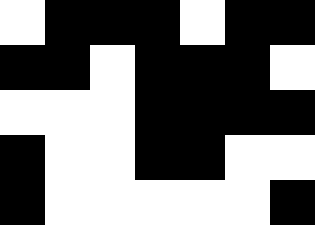[["white", "black", "black", "black", "white", "black", "black"], ["black", "black", "white", "black", "black", "black", "white"], ["white", "white", "white", "black", "black", "black", "black"], ["black", "white", "white", "black", "black", "white", "white"], ["black", "white", "white", "white", "white", "white", "black"]]